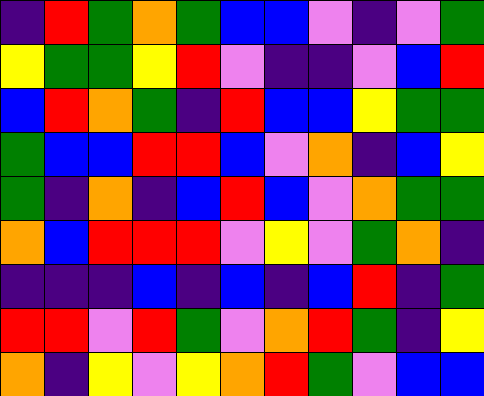[["indigo", "red", "green", "orange", "green", "blue", "blue", "violet", "indigo", "violet", "green"], ["yellow", "green", "green", "yellow", "red", "violet", "indigo", "indigo", "violet", "blue", "red"], ["blue", "red", "orange", "green", "indigo", "red", "blue", "blue", "yellow", "green", "green"], ["green", "blue", "blue", "red", "red", "blue", "violet", "orange", "indigo", "blue", "yellow"], ["green", "indigo", "orange", "indigo", "blue", "red", "blue", "violet", "orange", "green", "green"], ["orange", "blue", "red", "red", "red", "violet", "yellow", "violet", "green", "orange", "indigo"], ["indigo", "indigo", "indigo", "blue", "indigo", "blue", "indigo", "blue", "red", "indigo", "green"], ["red", "red", "violet", "red", "green", "violet", "orange", "red", "green", "indigo", "yellow"], ["orange", "indigo", "yellow", "violet", "yellow", "orange", "red", "green", "violet", "blue", "blue"]]